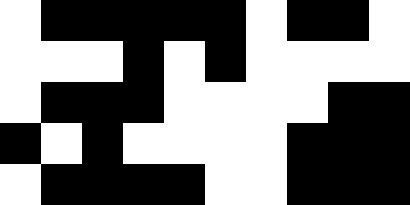[["white", "black", "black", "black", "black", "black", "white", "black", "black", "white"], ["white", "white", "white", "black", "white", "black", "white", "white", "white", "white"], ["white", "black", "black", "black", "white", "white", "white", "white", "black", "black"], ["black", "white", "black", "white", "white", "white", "white", "black", "black", "black"], ["white", "black", "black", "black", "black", "white", "white", "black", "black", "black"]]